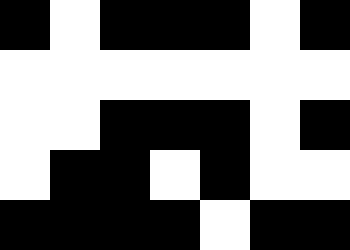[["black", "white", "black", "black", "black", "white", "black"], ["white", "white", "white", "white", "white", "white", "white"], ["white", "white", "black", "black", "black", "white", "black"], ["white", "black", "black", "white", "black", "white", "white"], ["black", "black", "black", "black", "white", "black", "black"]]